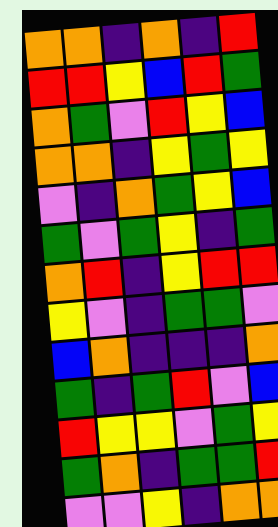[["orange", "orange", "indigo", "orange", "indigo", "red"], ["red", "red", "yellow", "blue", "red", "green"], ["orange", "green", "violet", "red", "yellow", "blue"], ["orange", "orange", "indigo", "yellow", "green", "yellow"], ["violet", "indigo", "orange", "green", "yellow", "blue"], ["green", "violet", "green", "yellow", "indigo", "green"], ["orange", "red", "indigo", "yellow", "red", "red"], ["yellow", "violet", "indigo", "green", "green", "violet"], ["blue", "orange", "indigo", "indigo", "indigo", "orange"], ["green", "indigo", "green", "red", "violet", "blue"], ["red", "yellow", "yellow", "violet", "green", "yellow"], ["green", "orange", "indigo", "green", "green", "red"], ["violet", "violet", "yellow", "indigo", "orange", "orange"]]